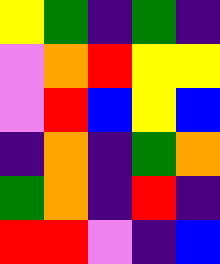[["yellow", "green", "indigo", "green", "indigo"], ["violet", "orange", "red", "yellow", "yellow"], ["violet", "red", "blue", "yellow", "blue"], ["indigo", "orange", "indigo", "green", "orange"], ["green", "orange", "indigo", "red", "indigo"], ["red", "red", "violet", "indigo", "blue"]]